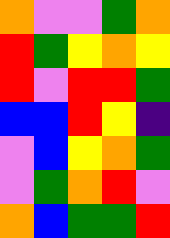[["orange", "violet", "violet", "green", "orange"], ["red", "green", "yellow", "orange", "yellow"], ["red", "violet", "red", "red", "green"], ["blue", "blue", "red", "yellow", "indigo"], ["violet", "blue", "yellow", "orange", "green"], ["violet", "green", "orange", "red", "violet"], ["orange", "blue", "green", "green", "red"]]